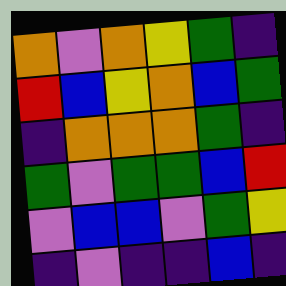[["orange", "violet", "orange", "yellow", "green", "indigo"], ["red", "blue", "yellow", "orange", "blue", "green"], ["indigo", "orange", "orange", "orange", "green", "indigo"], ["green", "violet", "green", "green", "blue", "red"], ["violet", "blue", "blue", "violet", "green", "yellow"], ["indigo", "violet", "indigo", "indigo", "blue", "indigo"]]